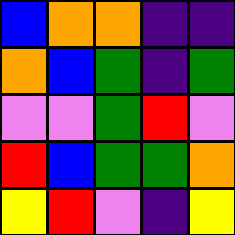[["blue", "orange", "orange", "indigo", "indigo"], ["orange", "blue", "green", "indigo", "green"], ["violet", "violet", "green", "red", "violet"], ["red", "blue", "green", "green", "orange"], ["yellow", "red", "violet", "indigo", "yellow"]]